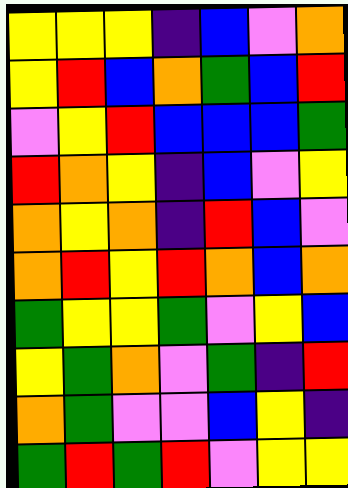[["yellow", "yellow", "yellow", "indigo", "blue", "violet", "orange"], ["yellow", "red", "blue", "orange", "green", "blue", "red"], ["violet", "yellow", "red", "blue", "blue", "blue", "green"], ["red", "orange", "yellow", "indigo", "blue", "violet", "yellow"], ["orange", "yellow", "orange", "indigo", "red", "blue", "violet"], ["orange", "red", "yellow", "red", "orange", "blue", "orange"], ["green", "yellow", "yellow", "green", "violet", "yellow", "blue"], ["yellow", "green", "orange", "violet", "green", "indigo", "red"], ["orange", "green", "violet", "violet", "blue", "yellow", "indigo"], ["green", "red", "green", "red", "violet", "yellow", "yellow"]]